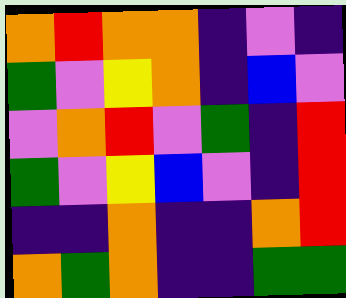[["orange", "red", "orange", "orange", "indigo", "violet", "indigo"], ["green", "violet", "yellow", "orange", "indigo", "blue", "violet"], ["violet", "orange", "red", "violet", "green", "indigo", "red"], ["green", "violet", "yellow", "blue", "violet", "indigo", "red"], ["indigo", "indigo", "orange", "indigo", "indigo", "orange", "red"], ["orange", "green", "orange", "indigo", "indigo", "green", "green"]]